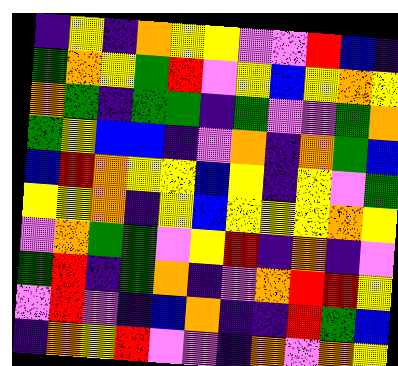[["indigo", "yellow", "indigo", "orange", "yellow", "yellow", "violet", "violet", "red", "blue", "indigo"], ["green", "orange", "yellow", "green", "red", "violet", "yellow", "blue", "yellow", "orange", "yellow"], ["orange", "green", "indigo", "green", "green", "indigo", "green", "violet", "violet", "green", "orange"], ["green", "yellow", "blue", "blue", "indigo", "violet", "orange", "indigo", "orange", "green", "blue"], ["blue", "red", "orange", "yellow", "yellow", "blue", "yellow", "indigo", "yellow", "violet", "green"], ["yellow", "yellow", "orange", "indigo", "yellow", "blue", "yellow", "yellow", "yellow", "orange", "yellow"], ["violet", "orange", "green", "green", "violet", "yellow", "red", "indigo", "orange", "indigo", "violet"], ["green", "red", "indigo", "green", "orange", "indigo", "violet", "orange", "red", "red", "yellow"], ["violet", "red", "violet", "indigo", "blue", "orange", "indigo", "indigo", "red", "green", "blue"], ["indigo", "orange", "yellow", "red", "violet", "violet", "indigo", "orange", "violet", "orange", "yellow"]]